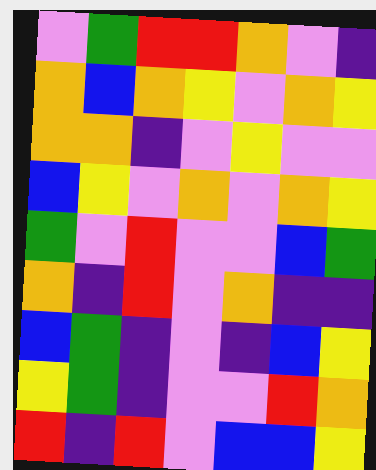[["violet", "green", "red", "red", "orange", "violet", "indigo"], ["orange", "blue", "orange", "yellow", "violet", "orange", "yellow"], ["orange", "orange", "indigo", "violet", "yellow", "violet", "violet"], ["blue", "yellow", "violet", "orange", "violet", "orange", "yellow"], ["green", "violet", "red", "violet", "violet", "blue", "green"], ["orange", "indigo", "red", "violet", "orange", "indigo", "indigo"], ["blue", "green", "indigo", "violet", "indigo", "blue", "yellow"], ["yellow", "green", "indigo", "violet", "violet", "red", "orange"], ["red", "indigo", "red", "violet", "blue", "blue", "yellow"]]